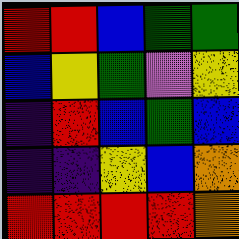[["red", "red", "blue", "green", "green"], ["blue", "yellow", "green", "violet", "yellow"], ["indigo", "red", "blue", "green", "blue"], ["indigo", "indigo", "yellow", "blue", "orange"], ["red", "red", "red", "red", "orange"]]